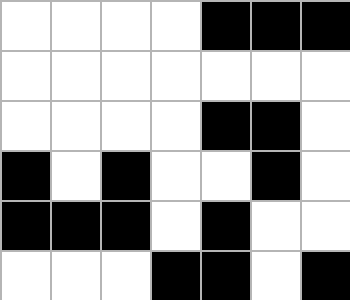[["white", "white", "white", "white", "black", "black", "black"], ["white", "white", "white", "white", "white", "white", "white"], ["white", "white", "white", "white", "black", "black", "white"], ["black", "white", "black", "white", "white", "black", "white"], ["black", "black", "black", "white", "black", "white", "white"], ["white", "white", "white", "black", "black", "white", "black"]]